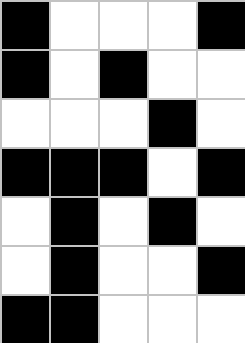[["black", "white", "white", "white", "black"], ["black", "white", "black", "white", "white"], ["white", "white", "white", "black", "white"], ["black", "black", "black", "white", "black"], ["white", "black", "white", "black", "white"], ["white", "black", "white", "white", "black"], ["black", "black", "white", "white", "white"]]